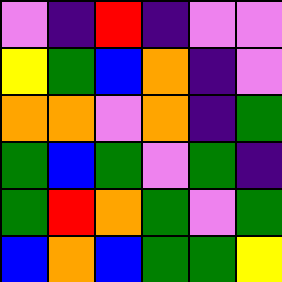[["violet", "indigo", "red", "indigo", "violet", "violet"], ["yellow", "green", "blue", "orange", "indigo", "violet"], ["orange", "orange", "violet", "orange", "indigo", "green"], ["green", "blue", "green", "violet", "green", "indigo"], ["green", "red", "orange", "green", "violet", "green"], ["blue", "orange", "blue", "green", "green", "yellow"]]